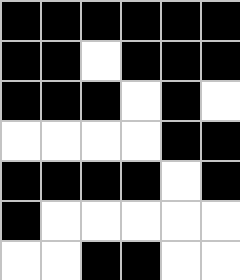[["black", "black", "black", "black", "black", "black"], ["black", "black", "white", "black", "black", "black"], ["black", "black", "black", "white", "black", "white"], ["white", "white", "white", "white", "black", "black"], ["black", "black", "black", "black", "white", "black"], ["black", "white", "white", "white", "white", "white"], ["white", "white", "black", "black", "white", "white"]]